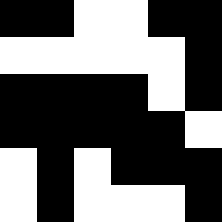[["black", "black", "white", "white", "black", "black"], ["white", "white", "white", "white", "white", "black"], ["black", "black", "black", "black", "white", "black"], ["black", "black", "black", "black", "black", "white"], ["white", "black", "white", "black", "black", "black"], ["white", "black", "white", "white", "white", "black"]]